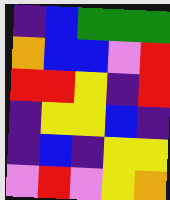[["indigo", "blue", "green", "green", "green"], ["orange", "blue", "blue", "violet", "red"], ["red", "red", "yellow", "indigo", "red"], ["indigo", "yellow", "yellow", "blue", "indigo"], ["indigo", "blue", "indigo", "yellow", "yellow"], ["violet", "red", "violet", "yellow", "orange"]]